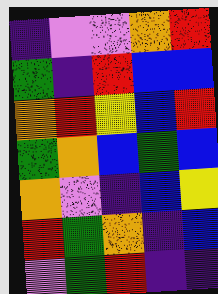[["indigo", "violet", "violet", "orange", "red"], ["green", "indigo", "red", "blue", "blue"], ["orange", "red", "yellow", "blue", "red"], ["green", "orange", "blue", "green", "blue"], ["orange", "violet", "indigo", "blue", "yellow"], ["red", "green", "orange", "indigo", "blue"], ["violet", "green", "red", "indigo", "indigo"]]